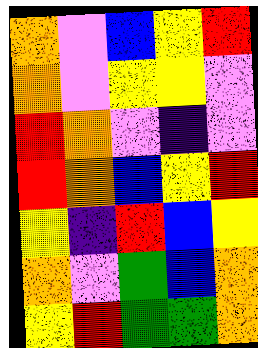[["orange", "violet", "blue", "yellow", "red"], ["orange", "violet", "yellow", "yellow", "violet"], ["red", "orange", "violet", "indigo", "violet"], ["red", "orange", "blue", "yellow", "red"], ["yellow", "indigo", "red", "blue", "yellow"], ["orange", "violet", "green", "blue", "orange"], ["yellow", "red", "green", "green", "orange"]]